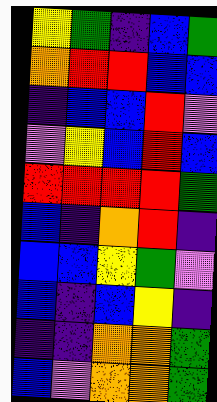[["yellow", "green", "indigo", "blue", "green"], ["orange", "red", "red", "blue", "blue"], ["indigo", "blue", "blue", "red", "violet"], ["violet", "yellow", "blue", "red", "blue"], ["red", "red", "red", "red", "green"], ["blue", "indigo", "orange", "red", "indigo"], ["blue", "blue", "yellow", "green", "violet"], ["blue", "indigo", "blue", "yellow", "indigo"], ["indigo", "indigo", "orange", "orange", "green"], ["blue", "violet", "orange", "orange", "green"]]